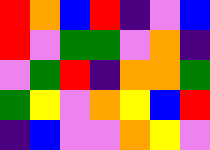[["red", "orange", "blue", "red", "indigo", "violet", "blue"], ["red", "violet", "green", "green", "violet", "orange", "indigo"], ["violet", "green", "red", "indigo", "orange", "orange", "green"], ["green", "yellow", "violet", "orange", "yellow", "blue", "red"], ["indigo", "blue", "violet", "violet", "orange", "yellow", "violet"]]